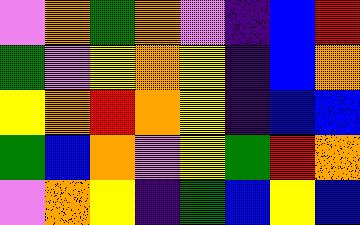[["violet", "orange", "green", "orange", "violet", "indigo", "blue", "red"], ["green", "violet", "yellow", "orange", "yellow", "indigo", "blue", "orange"], ["yellow", "orange", "red", "orange", "yellow", "indigo", "blue", "blue"], ["green", "blue", "orange", "violet", "yellow", "green", "red", "orange"], ["violet", "orange", "yellow", "indigo", "green", "blue", "yellow", "blue"]]